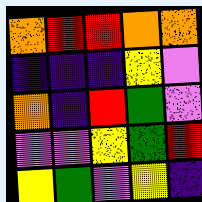[["orange", "red", "red", "orange", "orange"], ["indigo", "indigo", "indigo", "yellow", "violet"], ["orange", "indigo", "red", "green", "violet"], ["violet", "violet", "yellow", "green", "red"], ["yellow", "green", "violet", "yellow", "indigo"]]